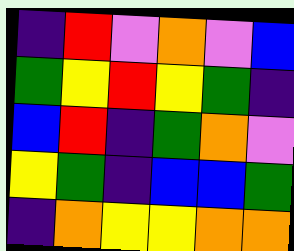[["indigo", "red", "violet", "orange", "violet", "blue"], ["green", "yellow", "red", "yellow", "green", "indigo"], ["blue", "red", "indigo", "green", "orange", "violet"], ["yellow", "green", "indigo", "blue", "blue", "green"], ["indigo", "orange", "yellow", "yellow", "orange", "orange"]]